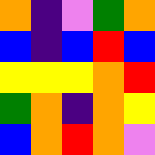[["orange", "indigo", "violet", "green", "orange"], ["blue", "indigo", "blue", "red", "blue"], ["yellow", "yellow", "yellow", "orange", "red"], ["green", "orange", "indigo", "orange", "yellow"], ["blue", "orange", "red", "orange", "violet"]]